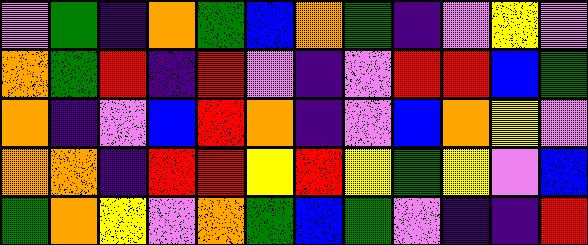[["violet", "green", "indigo", "orange", "green", "blue", "orange", "green", "indigo", "violet", "yellow", "violet"], ["orange", "green", "red", "indigo", "red", "violet", "indigo", "violet", "red", "red", "blue", "green"], ["orange", "indigo", "violet", "blue", "red", "orange", "indigo", "violet", "blue", "orange", "yellow", "violet"], ["orange", "orange", "indigo", "red", "red", "yellow", "red", "yellow", "green", "yellow", "violet", "blue"], ["green", "orange", "yellow", "violet", "orange", "green", "blue", "green", "violet", "indigo", "indigo", "red"]]